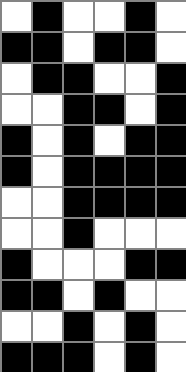[["white", "black", "white", "white", "black", "white"], ["black", "black", "white", "black", "black", "white"], ["white", "black", "black", "white", "white", "black"], ["white", "white", "black", "black", "white", "black"], ["black", "white", "black", "white", "black", "black"], ["black", "white", "black", "black", "black", "black"], ["white", "white", "black", "black", "black", "black"], ["white", "white", "black", "white", "white", "white"], ["black", "white", "white", "white", "black", "black"], ["black", "black", "white", "black", "white", "white"], ["white", "white", "black", "white", "black", "white"], ["black", "black", "black", "white", "black", "white"]]